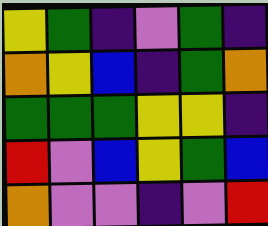[["yellow", "green", "indigo", "violet", "green", "indigo"], ["orange", "yellow", "blue", "indigo", "green", "orange"], ["green", "green", "green", "yellow", "yellow", "indigo"], ["red", "violet", "blue", "yellow", "green", "blue"], ["orange", "violet", "violet", "indigo", "violet", "red"]]